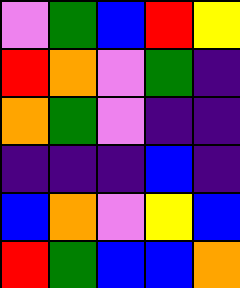[["violet", "green", "blue", "red", "yellow"], ["red", "orange", "violet", "green", "indigo"], ["orange", "green", "violet", "indigo", "indigo"], ["indigo", "indigo", "indigo", "blue", "indigo"], ["blue", "orange", "violet", "yellow", "blue"], ["red", "green", "blue", "blue", "orange"]]